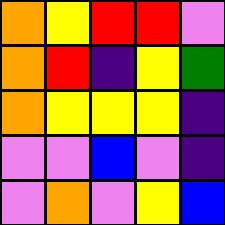[["orange", "yellow", "red", "red", "violet"], ["orange", "red", "indigo", "yellow", "green"], ["orange", "yellow", "yellow", "yellow", "indigo"], ["violet", "violet", "blue", "violet", "indigo"], ["violet", "orange", "violet", "yellow", "blue"]]